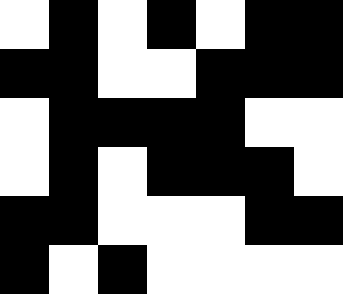[["white", "black", "white", "black", "white", "black", "black"], ["black", "black", "white", "white", "black", "black", "black"], ["white", "black", "black", "black", "black", "white", "white"], ["white", "black", "white", "black", "black", "black", "white"], ["black", "black", "white", "white", "white", "black", "black"], ["black", "white", "black", "white", "white", "white", "white"]]